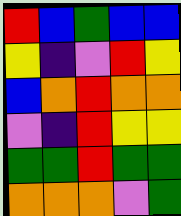[["red", "blue", "green", "blue", "blue"], ["yellow", "indigo", "violet", "red", "yellow"], ["blue", "orange", "red", "orange", "orange"], ["violet", "indigo", "red", "yellow", "yellow"], ["green", "green", "red", "green", "green"], ["orange", "orange", "orange", "violet", "green"]]